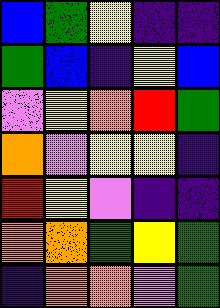[["blue", "green", "yellow", "indigo", "indigo"], ["green", "blue", "indigo", "yellow", "blue"], ["violet", "yellow", "orange", "red", "green"], ["orange", "violet", "yellow", "yellow", "indigo"], ["red", "yellow", "violet", "indigo", "indigo"], ["orange", "orange", "green", "yellow", "green"], ["indigo", "orange", "orange", "violet", "green"]]